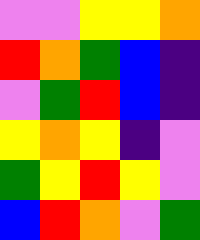[["violet", "violet", "yellow", "yellow", "orange"], ["red", "orange", "green", "blue", "indigo"], ["violet", "green", "red", "blue", "indigo"], ["yellow", "orange", "yellow", "indigo", "violet"], ["green", "yellow", "red", "yellow", "violet"], ["blue", "red", "orange", "violet", "green"]]